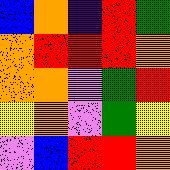[["blue", "orange", "indigo", "red", "green"], ["orange", "red", "red", "red", "orange"], ["orange", "orange", "violet", "green", "red"], ["yellow", "orange", "violet", "green", "yellow"], ["violet", "blue", "red", "red", "orange"]]